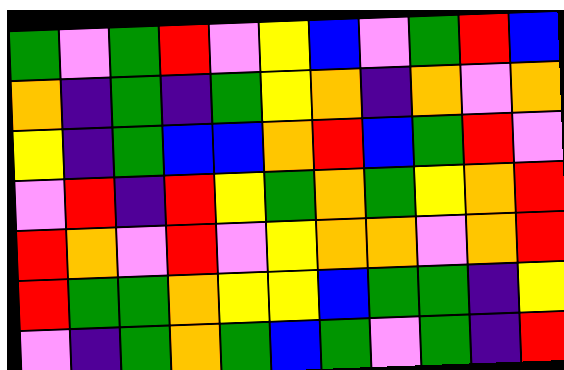[["green", "violet", "green", "red", "violet", "yellow", "blue", "violet", "green", "red", "blue"], ["orange", "indigo", "green", "indigo", "green", "yellow", "orange", "indigo", "orange", "violet", "orange"], ["yellow", "indigo", "green", "blue", "blue", "orange", "red", "blue", "green", "red", "violet"], ["violet", "red", "indigo", "red", "yellow", "green", "orange", "green", "yellow", "orange", "red"], ["red", "orange", "violet", "red", "violet", "yellow", "orange", "orange", "violet", "orange", "red"], ["red", "green", "green", "orange", "yellow", "yellow", "blue", "green", "green", "indigo", "yellow"], ["violet", "indigo", "green", "orange", "green", "blue", "green", "violet", "green", "indigo", "red"]]